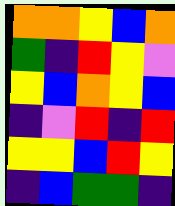[["orange", "orange", "yellow", "blue", "orange"], ["green", "indigo", "red", "yellow", "violet"], ["yellow", "blue", "orange", "yellow", "blue"], ["indigo", "violet", "red", "indigo", "red"], ["yellow", "yellow", "blue", "red", "yellow"], ["indigo", "blue", "green", "green", "indigo"]]